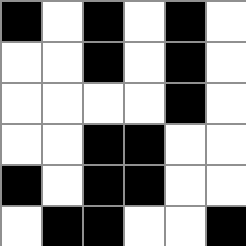[["black", "white", "black", "white", "black", "white"], ["white", "white", "black", "white", "black", "white"], ["white", "white", "white", "white", "black", "white"], ["white", "white", "black", "black", "white", "white"], ["black", "white", "black", "black", "white", "white"], ["white", "black", "black", "white", "white", "black"]]